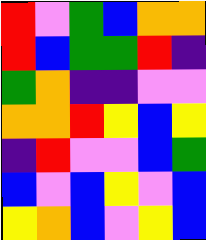[["red", "violet", "green", "blue", "orange", "orange"], ["red", "blue", "green", "green", "red", "indigo"], ["green", "orange", "indigo", "indigo", "violet", "violet"], ["orange", "orange", "red", "yellow", "blue", "yellow"], ["indigo", "red", "violet", "violet", "blue", "green"], ["blue", "violet", "blue", "yellow", "violet", "blue"], ["yellow", "orange", "blue", "violet", "yellow", "blue"]]